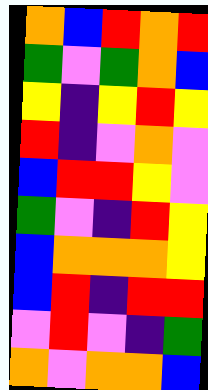[["orange", "blue", "red", "orange", "red"], ["green", "violet", "green", "orange", "blue"], ["yellow", "indigo", "yellow", "red", "yellow"], ["red", "indigo", "violet", "orange", "violet"], ["blue", "red", "red", "yellow", "violet"], ["green", "violet", "indigo", "red", "yellow"], ["blue", "orange", "orange", "orange", "yellow"], ["blue", "red", "indigo", "red", "red"], ["violet", "red", "violet", "indigo", "green"], ["orange", "violet", "orange", "orange", "blue"]]